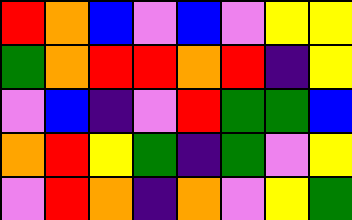[["red", "orange", "blue", "violet", "blue", "violet", "yellow", "yellow"], ["green", "orange", "red", "red", "orange", "red", "indigo", "yellow"], ["violet", "blue", "indigo", "violet", "red", "green", "green", "blue"], ["orange", "red", "yellow", "green", "indigo", "green", "violet", "yellow"], ["violet", "red", "orange", "indigo", "orange", "violet", "yellow", "green"]]